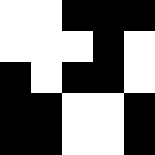[["white", "white", "black", "black", "black"], ["white", "white", "white", "black", "white"], ["black", "white", "black", "black", "white"], ["black", "black", "white", "white", "black"], ["black", "black", "white", "white", "black"]]